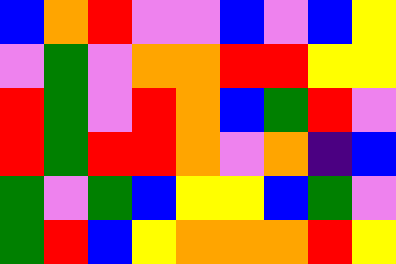[["blue", "orange", "red", "violet", "violet", "blue", "violet", "blue", "yellow"], ["violet", "green", "violet", "orange", "orange", "red", "red", "yellow", "yellow"], ["red", "green", "violet", "red", "orange", "blue", "green", "red", "violet"], ["red", "green", "red", "red", "orange", "violet", "orange", "indigo", "blue"], ["green", "violet", "green", "blue", "yellow", "yellow", "blue", "green", "violet"], ["green", "red", "blue", "yellow", "orange", "orange", "orange", "red", "yellow"]]